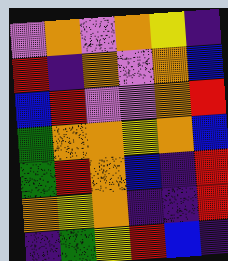[["violet", "orange", "violet", "orange", "yellow", "indigo"], ["red", "indigo", "orange", "violet", "orange", "blue"], ["blue", "red", "violet", "violet", "orange", "red"], ["green", "orange", "orange", "yellow", "orange", "blue"], ["green", "red", "orange", "blue", "indigo", "red"], ["orange", "yellow", "orange", "indigo", "indigo", "red"], ["indigo", "green", "yellow", "red", "blue", "indigo"]]